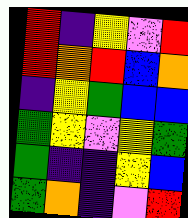[["red", "indigo", "yellow", "violet", "red"], ["red", "orange", "red", "blue", "orange"], ["indigo", "yellow", "green", "blue", "blue"], ["green", "yellow", "violet", "yellow", "green"], ["green", "indigo", "indigo", "yellow", "blue"], ["green", "orange", "indigo", "violet", "red"]]